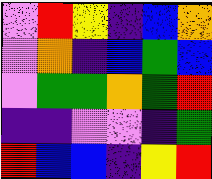[["violet", "red", "yellow", "indigo", "blue", "orange"], ["violet", "orange", "indigo", "blue", "green", "blue"], ["violet", "green", "green", "orange", "green", "red"], ["indigo", "indigo", "violet", "violet", "indigo", "green"], ["red", "blue", "blue", "indigo", "yellow", "red"]]